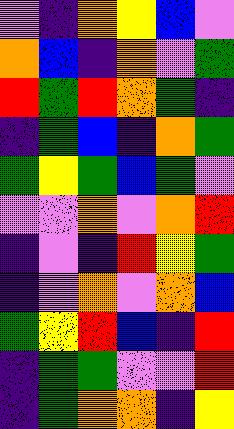[["violet", "indigo", "orange", "yellow", "blue", "violet"], ["orange", "blue", "indigo", "orange", "violet", "green"], ["red", "green", "red", "orange", "green", "indigo"], ["indigo", "green", "blue", "indigo", "orange", "green"], ["green", "yellow", "green", "blue", "green", "violet"], ["violet", "violet", "orange", "violet", "orange", "red"], ["indigo", "violet", "indigo", "red", "yellow", "green"], ["indigo", "violet", "orange", "violet", "orange", "blue"], ["green", "yellow", "red", "blue", "indigo", "red"], ["indigo", "green", "green", "violet", "violet", "red"], ["indigo", "green", "orange", "orange", "indigo", "yellow"]]